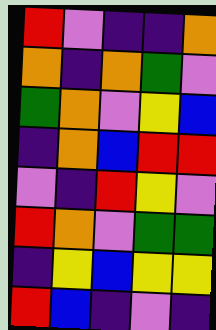[["red", "violet", "indigo", "indigo", "orange"], ["orange", "indigo", "orange", "green", "violet"], ["green", "orange", "violet", "yellow", "blue"], ["indigo", "orange", "blue", "red", "red"], ["violet", "indigo", "red", "yellow", "violet"], ["red", "orange", "violet", "green", "green"], ["indigo", "yellow", "blue", "yellow", "yellow"], ["red", "blue", "indigo", "violet", "indigo"]]